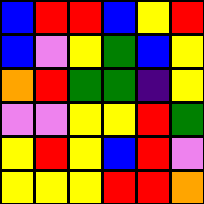[["blue", "red", "red", "blue", "yellow", "red"], ["blue", "violet", "yellow", "green", "blue", "yellow"], ["orange", "red", "green", "green", "indigo", "yellow"], ["violet", "violet", "yellow", "yellow", "red", "green"], ["yellow", "red", "yellow", "blue", "red", "violet"], ["yellow", "yellow", "yellow", "red", "red", "orange"]]